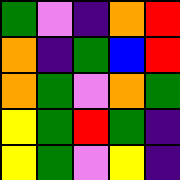[["green", "violet", "indigo", "orange", "red"], ["orange", "indigo", "green", "blue", "red"], ["orange", "green", "violet", "orange", "green"], ["yellow", "green", "red", "green", "indigo"], ["yellow", "green", "violet", "yellow", "indigo"]]